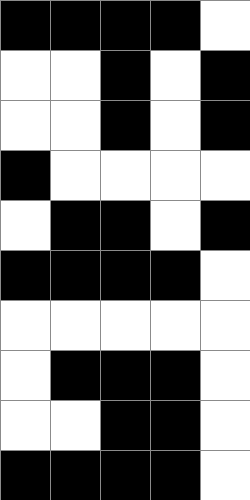[["black", "black", "black", "black", "white"], ["white", "white", "black", "white", "black"], ["white", "white", "black", "white", "black"], ["black", "white", "white", "white", "white"], ["white", "black", "black", "white", "black"], ["black", "black", "black", "black", "white"], ["white", "white", "white", "white", "white"], ["white", "black", "black", "black", "white"], ["white", "white", "black", "black", "white"], ["black", "black", "black", "black", "white"]]